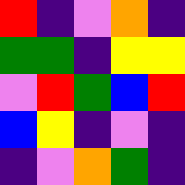[["red", "indigo", "violet", "orange", "indigo"], ["green", "green", "indigo", "yellow", "yellow"], ["violet", "red", "green", "blue", "red"], ["blue", "yellow", "indigo", "violet", "indigo"], ["indigo", "violet", "orange", "green", "indigo"]]